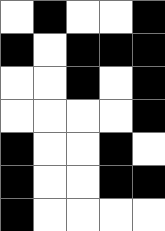[["white", "black", "white", "white", "black"], ["black", "white", "black", "black", "black"], ["white", "white", "black", "white", "black"], ["white", "white", "white", "white", "black"], ["black", "white", "white", "black", "white"], ["black", "white", "white", "black", "black"], ["black", "white", "white", "white", "white"]]